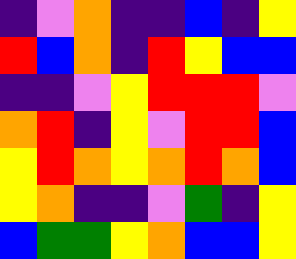[["indigo", "violet", "orange", "indigo", "indigo", "blue", "indigo", "yellow"], ["red", "blue", "orange", "indigo", "red", "yellow", "blue", "blue"], ["indigo", "indigo", "violet", "yellow", "red", "red", "red", "violet"], ["orange", "red", "indigo", "yellow", "violet", "red", "red", "blue"], ["yellow", "red", "orange", "yellow", "orange", "red", "orange", "blue"], ["yellow", "orange", "indigo", "indigo", "violet", "green", "indigo", "yellow"], ["blue", "green", "green", "yellow", "orange", "blue", "blue", "yellow"]]